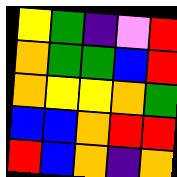[["yellow", "green", "indigo", "violet", "red"], ["orange", "green", "green", "blue", "red"], ["orange", "yellow", "yellow", "orange", "green"], ["blue", "blue", "orange", "red", "red"], ["red", "blue", "orange", "indigo", "orange"]]